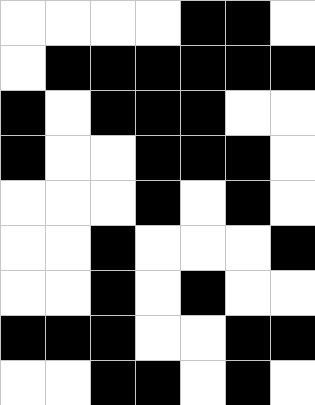[["white", "white", "white", "white", "black", "black", "white"], ["white", "black", "black", "black", "black", "black", "black"], ["black", "white", "black", "black", "black", "white", "white"], ["black", "white", "white", "black", "black", "black", "white"], ["white", "white", "white", "black", "white", "black", "white"], ["white", "white", "black", "white", "white", "white", "black"], ["white", "white", "black", "white", "black", "white", "white"], ["black", "black", "black", "white", "white", "black", "black"], ["white", "white", "black", "black", "white", "black", "white"]]